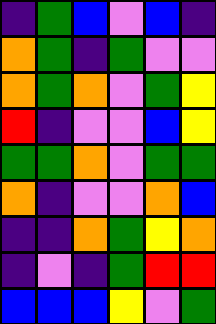[["indigo", "green", "blue", "violet", "blue", "indigo"], ["orange", "green", "indigo", "green", "violet", "violet"], ["orange", "green", "orange", "violet", "green", "yellow"], ["red", "indigo", "violet", "violet", "blue", "yellow"], ["green", "green", "orange", "violet", "green", "green"], ["orange", "indigo", "violet", "violet", "orange", "blue"], ["indigo", "indigo", "orange", "green", "yellow", "orange"], ["indigo", "violet", "indigo", "green", "red", "red"], ["blue", "blue", "blue", "yellow", "violet", "green"]]